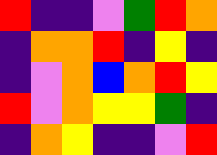[["red", "indigo", "indigo", "violet", "green", "red", "orange"], ["indigo", "orange", "orange", "red", "indigo", "yellow", "indigo"], ["indigo", "violet", "orange", "blue", "orange", "red", "yellow"], ["red", "violet", "orange", "yellow", "yellow", "green", "indigo"], ["indigo", "orange", "yellow", "indigo", "indigo", "violet", "red"]]